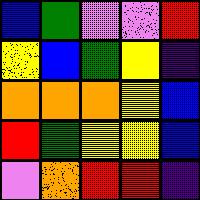[["blue", "green", "violet", "violet", "red"], ["yellow", "blue", "green", "yellow", "indigo"], ["orange", "orange", "orange", "yellow", "blue"], ["red", "green", "yellow", "yellow", "blue"], ["violet", "orange", "red", "red", "indigo"]]